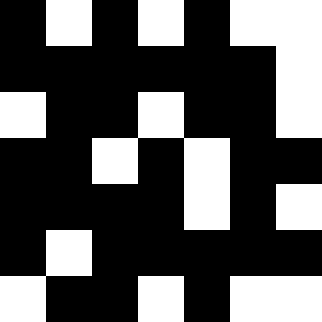[["black", "white", "black", "white", "black", "white", "white"], ["black", "black", "black", "black", "black", "black", "white"], ["white", "black", "black", "white", "black", "black", "white"], ["black", "black", "white", "black", "white", "black", "black"], ["black", "black", "black", "black", "white", "black", "white"], ["black", "white", "black", "black", "black", "black", "black"], ["white", "black", "black", "white", "black", "white", "white"]]